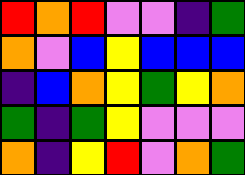[["red", "orange", "red", "violet", "violet", "indigo", "green"], ["orange", "violet", "blue", "yellow", "blue", "blue", "blue"], ["indigo", "blue", "orange", "yellow", "green", "yellow", "orange"], ["green", "indigo", "green", "yellow", "violet", "violet", "violet"], ["orange", "indigo", "yellow", "red", "violet", "orange", "green"]]